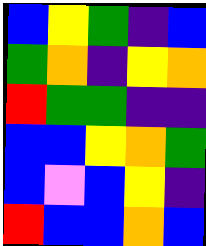[["blue", "yellow", "green", "indigo", "blue"], ["green", "orange", "indigo", "yellow", "orange"], ["red", "green", "green", "indigo", "indigo"], ["blue", "blue", "yellow", "orange", "green"], ["blue", "violet", "blue", "yellow", "indigo"], ["red", "blue", "blue", "orange", "blue"]]